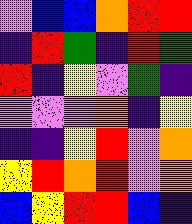[["violet", "blue", "blue", "orange", "red", "red"], ["indigo", "red", "green", "indigo", "red", "green"], ["red", "indigo", "yellow", "violet", "green", "indigo"], ["violet", "violet", "violet", "orange", "indigo", "yellow"], ["indigo", "indigo", "yellow", "red", "violet", "orange"], ["yellow", "red", "orange", "red", "violet", "orange"], ["blue", "yellow", "red", "red", "blue", "indigo"]]